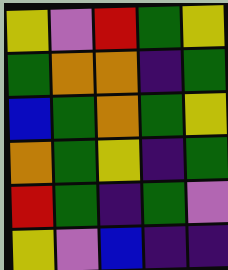[["yellow", "violet", "red", "green", "yellow"], ["green", "orange", "orange", "indigo", "green"], ["blue", "green", "orange", "green", "yellow"], ["orange", "green", "yellow", "indigo", "green"], ["red", "green", "indigo", "green", "violet"], ["yellow", "violet", "blue", "indigo", "indigo"]]